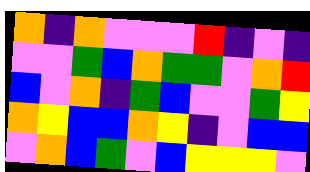[["orange", "indigo", "orange", "violet", "violet", "violet", "red", "indigo", "violet", "indigo"], ["violet", "violet", "green", "blue", "orange", "green", "green", "violet", "orange", "red"], ["blue", "violet", "orange", "indigo", "green", "blue", "violet", "violet", "green", "yellow"], ["orange", "yellow", "blue", "blue", "orange", "yellow", "indigo", "violet", "blue", "blue"], ["violet", "orange", "blue", "green", "violet", "blue", "yellow", "yellow", "yellow", "violet"]]